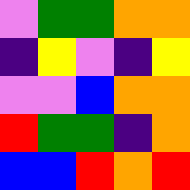[["violet", "green", "green", "orange", "orange"], ["indigo", "yellow", "violet", "indigo", "yellow"], ["violet", "violet", "blue", "orange", "orange"], ["red", "green", "green", "indigo", "orange"], ["blue", "blue", "red", "orange", "red"]]